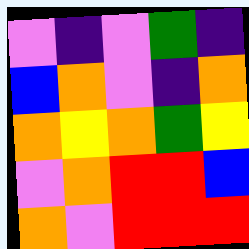[["violet", "indigo", "violet", "green", "indigo"], ["blue", "orange", "violet", "indigo", "orange"], ["orange", "yellow", "orange", "green", "yellow"], ["violet", "orange", "red", "red", "blue"], ["orange", "violet", "red", "red", "red"]]